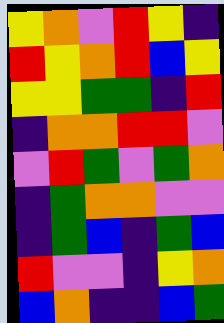[["yellow", "orange", "violet", "red", "yellow", "indigo"], ["red", "yellow", "orange", "red", "blue", "yellow"], ["yellow", "yellow", "green", "green", "indigo", "red"], ["indigo", "orange", "orange", "red", "red", "violet"], ["violet", "red", "green", "violet", "green", "orange"], ["indigo", "green", "orange", "orange", "violet", "violet"], ["indigo", "green", "blue", "indigo", "green", "blue"], ["red", "violet", "violet", "indigo", "yellow", "orange"], ["blue", "orange", "indigo", "indigo", "blue", "green"]]